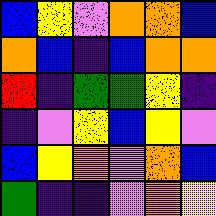[["blue", "yellow", "violet", "orange", "orange", "blue"], ["orange", "blue", "indigo", "blue", "orange", "orange"], ["red", "indigo", "green", "green", "yellow", "indigo"], ["indigo", "violet", "yellow", "blue", "yellow", "violet"], ["blue", "yellow", "orange", "violet", "orange", "blue"], ["green", "indigo", "indigo", "violet", "orange", "yellow"]]